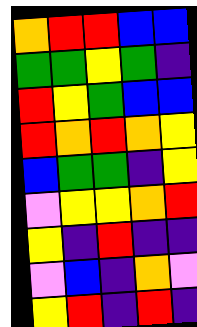[["orange", "red", "red", "blue", "blue"], ["green", "green", "yellow", "green", "indigo"], ["red", "yellow", "green", "blue", "blue"], ["red", "orange", "red", "orange", "yellow"], ["blue", "green", "green", "indigo", "yellow"], ["violet", "yellow", "yellow", "orange", "red"], ["yellow", "indigo", "red", "indigo", "indigo"], ["violet", "blue", "indigo", "orange", "violet"], ["yellow", "red", "indigo", "red", "indigo"]]